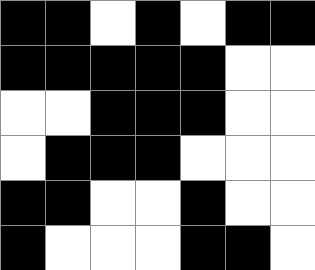[["black", "black", "white", "black", "white", "black", "black"], ["black", "black", "black", "black", "black", "white", "white"], ["white", "white", "black", "black", "black", "white", "white"], ["white", "black", "black", "black", "white", "white", "white"], ["black", "black", "white", "white", "black", "white", "white"], ["black", "white", "white", "white", "black", "black", "white"]]